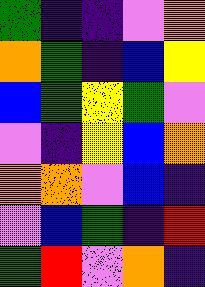[["green", "indigo", "indigo", "violet", "orange"], ["orange", "green", "indigo", "blue", "yellow"], ["blue", "green", "yellow", "green", "violet"], ["violet", "indigo", "yellow", "blue", "orange"], ["orange", "orange", "violet", "blue", "indigo"], ["violet", "blue", "green", "indigo", "red"], ["green", "red", "violet", "orange", "indigo"]]